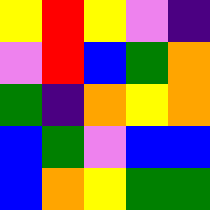[["yellow", "red", "yellow", "violet", "indigo"], ["violet", "red", "blue", "green", "orange"], ["green", "indigo", "orange", "yellow", "orange"], ["blue", "green", "violet", "blue", "blue"], ["blue", "orange", "yellow", "green", "green"]]